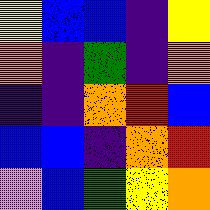[["yellow", "blue", "blue", "indigo", "yellow"], ["orange", "indigo", "green", "indigo", "orange"], ["indigo", "indigo", "orange", "red", "blue"], ["blue", "blue", "indigo", "orange", "red"], ["violet", "blue", "green", "yellow", "orange"]]